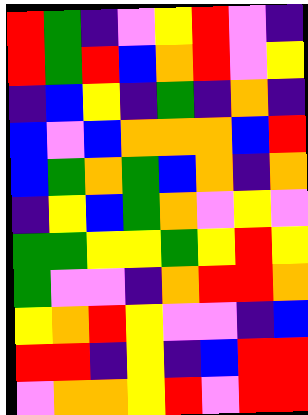[["red", "green", "indigo", "violet", "yellow", "red", "violet", "indigo"], ["red", "green", "red", "blue", "orange", "red", "violet", "yellow"], ["indigo", "blue", "yellow", "indigo", "green", "indigo", "orange", "indigo"], ["blue", "violet", "blue", "orange", "orange", "orange", "blue", "red"], ["blue", "green", "orange", "green", "blue", "orange", "indigo", "orange"], ["indigo", "yellow", "blue", "green", "orange", "violet", "yellow", "violet"], ["green", "green", "yellow", "yellow", "green", "yellow", "red", "yellow"], ["green", "violet", "violet", "indigo", "orange", "red", "red", "orange"], ["yellow", "orange", "red", "yellow", "violet", "violet", "indigo", "blue"], ["red", "red", "indigo", "yellow", "indigo", "blue", "red", "red"], ["violet", "orange", "orange", "yellow", "red", "violet", "red", "red"]]